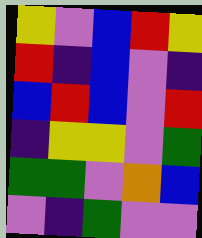[["yellow", "violet", "blue", "red", "yellow"], ["red", "indigo", "blue", "violet", "indigo"], ["blue", "red", "blue", "violet", "red"], ["indigo", "yellow", "yellow", "violet", "green"], ["green", "green", "violet", "orange", "blue"], ["violet", "indigo", "green", "violet", "violet"]]